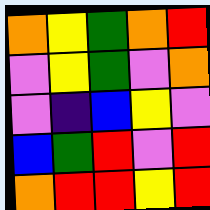[["orange", "yellow", "green", "orange", "red"], ["violet", "yellow", "green", "violet", "orange"], ["violet", "indigo", "blue", "yellow", "violet"], ["blue", "green", "red", "violet", "red"], ["orange", "red", "red", "yellow", "red"]]